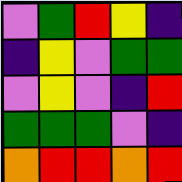[["violet", "green", "red", "yellow", "indigo"], ["indigo", "yellow", "violet", "green", "green"], ["violet", "yellow", "violet", "indigo", "red"], ["green", "green", "green", "violet", "indigo"], ["orange", "red", "red", "orange", "red"]]